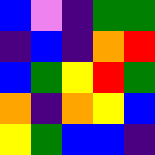[["blue", "violet", "indigo", "green", "green"], ["indigo", "blue", "indigo", "orange", "red"], ["blue", "green", "yellow", "red", "green"], ["orange", "indigo", "orange", "yellow", "blue"], ["yellow", "green", "blue", "blue", "indigo"]]